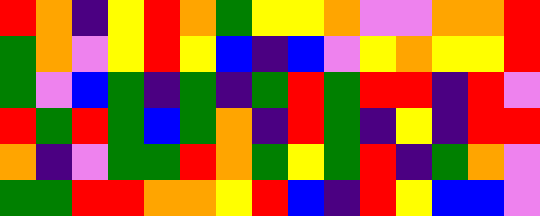[["red", "orange", "indigo", "yellow", "red", "orange", "green", "yellow", "yellow", "orange", "violet", "violet", "orange", "orange", "red"], ["green", "orange", "violet", "yellow", "red", "yellow", "blue", "indigo", "blue", "violet", "yellow", "orange", "yellow", "yellow", "red"], ["green", "violet", "blue", "green", "indigo", "green", "indigo", "green", "red", "green", "red", "red", "indigo", "red", "violet"], ["red", "green", "red", "green", "blue", "green", "orange", "indigo", "red", "green", "indigo", "yellow", "indigo", "red", "red"], ["orange", "indigo", "violet", "green", "green", "red", "orange", "green", "yellow", "green", "red", "indigo", "green", "orange", "violet"], ["green", "green", "red", "red", "orange", "orange", "yellow", "red", "blue", "indigo", "red", "yellow", "blue", "blue", "violet"]]